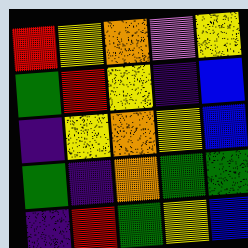[["red", "yellow", "orange", "violet", "yellow"], ["green", "red", "yellow", "indigo", "blue"], ["indigo", "yellow", "orange", "yellow", "blue"], ["green", "indigo", "orange", "green", "green"], ["indigo", "red", "green", "yellow", "blue"]]